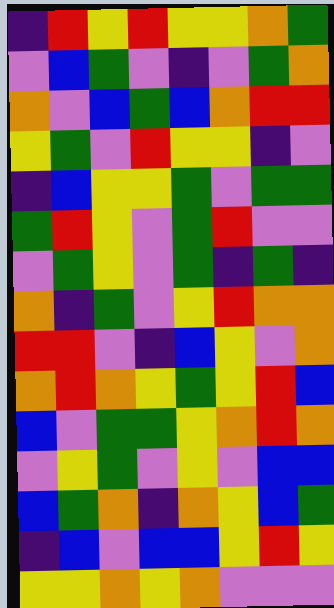[["indigo", "red", "yellow", "red", "yellow", "yellow", "orange", "green"], ["violet", "blue", "green", "violet", "indigo", "violet", "green", "orange"], ["orange", "violet", "blue", "green", "blue", "orange", "red", "red"], ["yellow", "green", "violet", "red", "yellow", "yellow", "indigo", "violet"], ["indigo", "blue", "yellow", "yellow", "green", "violet", "green", "green"], ["green", "red", "yellow", "violet", "green", "red", "violet", "violet"], ["violet", "green", "yellow", "violet", "green", "indigo", "green", "indigo"], ["orange", "indigo", "green", "violet", "yellow", "red", "orange", "orange"], ["red", "red", "violet", "indigo", "blue", "yellow", "violet", "orange"], ["orange", "red", "orange", "yellow", "green", "yellow", "red", "blue"], ["blue", "violet", "green", "green", "yellow", "orange", "red", "orange"], ["violet", "yellow", "green", "violet", "yellow", "violet", "blue", "blue"], ["blue", "green", "orange", "indigo", "orange", "yellow", "blue", "green"], ["indigo", "blue", "violet", "blue", "blue", "yellow", "red", "yellow"], ["yellow", "yellow", "orange", "yellow", "orange", "violet", "violet", "violet"]]